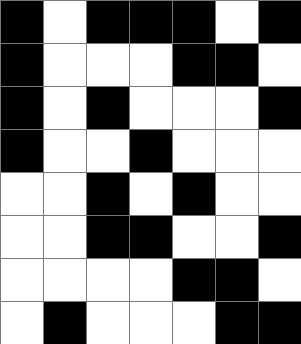[["black", "white", "black", "black", "black", "white", "black"], ["black", "white", "white", "white", "black", "black", "white"], ["black", "white", "black", "white", "white", "white", "black"], ["black", "white", "white", "black", "white", "white", "white"], ["white", "white", "black", "white", "black", "white", "white"], ["white", "white", "black", "black", "white", "white", "black"], ["white", "white", "white", "white", "black", "black", "white"], ["white", "black", "white", "white", "white", "black", "black"]]